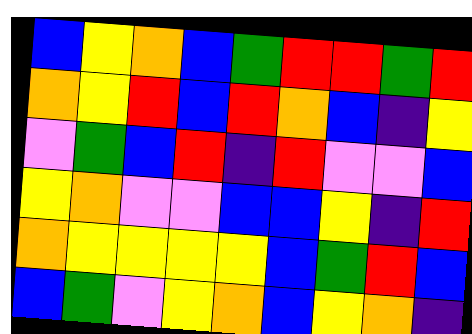[["blue", "yellow", "orange", "blue", "green", "red", "red", "green", "red"], ["orange", "yellow", "red", "blue", "red", "orange", "blue", "indigo", "yellow"], ["violet", "green", "blue", "red", "indigo", "red", "violet", "violet", "blue"], ["yellow", "orange", "violet", "violet", "blue", "blue", "yellow", "indigo", "red"], ["orange", "yellow", "yellow", "yellow", "yellow", "blue", "green", "red", "blue"], ["blue", "green", "violet", "yellow", "orange", "blue", "yellow", "orange", "indigo"]]